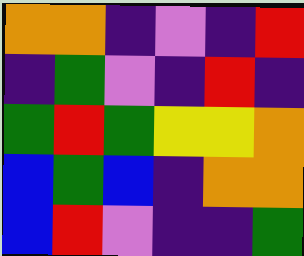[["orange", "orange", "indigo", "violet", "indigo", "red"], ["indigo", "green", "violet", "indigo", "red", "indigo"], ["green", "red", "green", "yellow", "yellow", "orange"], ["blue", "green", "blue", "indigo", "orange", "orange"], ["blue", "red", "violet", "indigo", "indigo", "green"]]